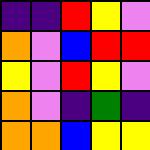[["indigo", "indigo", "red", "yellow", "violet"], ["orange", "violet", "blue", "red", "red"], ["yellow", "violet", "red", "yellow", "violet"], ["orange", "violet", "indigo", "green", "indigo"], ["orange", "orange", "blue", "yellow", "yellow"]]